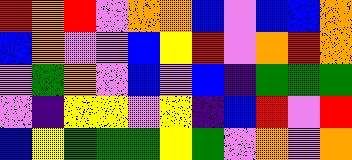[["red", "orange", "red", "violet", "orange", "orange", "blue", "violet", "blue", "blue", "orange"], ["blue", "orange", "violet", "violet", "blue", "yellow", "red", "violet", "orange", "red", "orange"], ["violet", "green", "orange", "violet", "blue", "violet", "blue", "indigo", "green", "green", "green"], ["violet", "indigo", "yellow", "yellow", "violet", "yellow", "indigo", "blue", "red", "violet", "red"], ["blue", "yellow", "green", "green", "green", "yellow", "green", "violet", "orange", "violet", "orange"]]